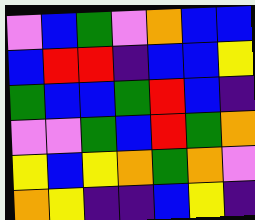[["violet", "blue", "green", "violet", "orange", "blue", "blue"], ["blue", "red", "red", "indigo", "blue", "blue", "yellow"], ["green", "blue", "blue", "green", "red", "blue", "indigo"], ["violet", "violet", "green", "blue", "red", "green", "orange"], ["yellow", "blue", "yellow", "orange", "green", "orange", "violet"], ["orange", "yellow", "indigo", "indigo", "blue", "yellow", "indigo"]]